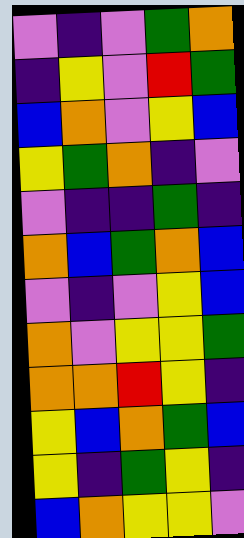[["violet", "indigo", "violet", "green", "orange"], ["indigo", "yellow", "violet", "red", "green"], ["blue", "orange", "violet", "yellow", "blue"], ["yellow", "green", "orange", "indigo", "violet"], ["violet", "indigo", "indigo", "green", "indigo"], ["orange", "blue", "green", "orange", "blue"], ["violet", "indigo", "violet", "yellow", "blue"], ["orange", "violet", "yellow", "yellow", "green"], ["orange", "orange", "red", "yellow", "indigo"], ["yellow", "blue", "orange", "green", "blue"], ["yellow", "indigo", "green", "yellow", "indigo"], ["blue", "orange", "yellow", "yellow", "violet"]]